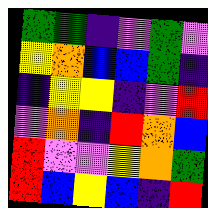[["green", "green", "indigo", "violet", "green", "violet"], ["yellow", "orange", "blue", "blue", "green", "indigo"], ["indigo", "yellow", "yellow", "indigo", "violet", "red"], ["violet", "orange", "indigo", "red", "orange", "blue"], ["red", "violet", "violet", "yellow", "orange", "green"], ["red", "blue", "yellow", "blue", "indigo", "red"]]